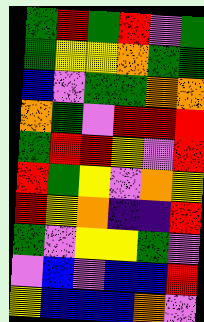[["green", "red", "green", "red", "violet", "green"], ["green", "yellow", "yellow", "orange", "green", "green"], ["blue", "violet", "green", "green", "orange", "orange"], ["orange", "green", "violet", "red", "red", "red"], ["green", "red", "red", "yellow", "violet", "red"], ["red", "green", "yellow", "violet", "orange", "yellow"], ["red", "yellow", "orange", "indigo", "indigo", "red"], ["green", "violet", "yellow", "yellow", "green", "violet"], ["violet", "blue", "violet", "blue", "blue", "red"], ["yellow", "blue", "blue", "blue", "orange", "violet"]]